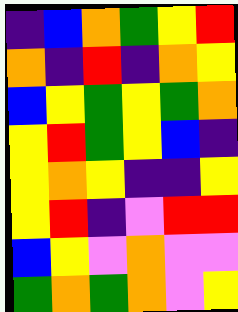[["indigo", "blue", "orange", "green", "yellow", "red"], ["orange", "indigo", "red", "indigo", "orange", "yellow"], ["blue", "yellow", "green", "yellow", "green", "orange"], ["yellow", "red", "green", "yellow", "blue", "indigo"], ["yellow", "orange", "yellow", "indigo", "indigo", "yellow"], ["yellow", "red", "indigo", "violet", "red", "red"], ["blue", "yellow", "violet", "orange", "violet", "violet"], ["green", "orange", "green", "orange", "violet", "yellow"]]